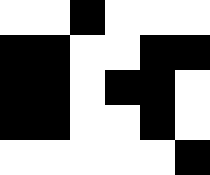[["white", "white", "black", "white", "white", "white"], ["black", "black", "white", "white", "black", "black"], ["black", "black", "white", "black", "black", "white"], ["black", "black", "white", "white", "black", "white"], ["white", "white", "white", "white", "white", "black"]]